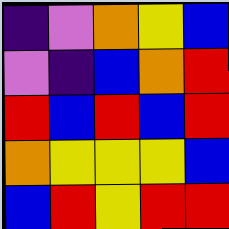[["indigo", "violet", "orange", "yellow", "blue"], ["violet", "indigo", "blue", "orange", "red"], ["red", "blue", "red", "blue", "red"], ["orange", "yellow", "yellow", "yellow", "blue"], ["blue", "red", "yellow", "red", "red"]]